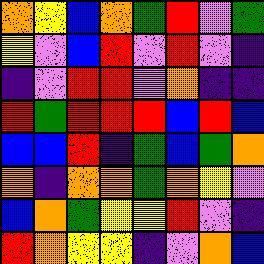[["orange", "yellow", "blue", "orange", "green", "red", "violet", "green"], ["yellow", "violet", "blue", "red", "violet", "red", "violet", "indigo"], ["indigo", "violet", "red", "red", "violet", "orange", "indigo", "indigo"], ["red", "green", "red", "red", "red", "blue", "red", "blue"], ["blue", "blue", "red", "indigo", "green", "blue", "green", "orange"], ["orange", "indigo", "orange", "orange", "green", "orange", "yellow", "violet"], ["blue", "orange", "green", "yellow", "yellow", "red", "violet", "indigo"], ["red", "orange", "yellow", "yellow", "indigo", "violet", "orange", "blue"]]